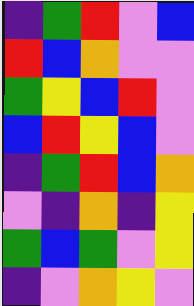[["indigo", "green", "red", "violet", "blue"], ["red", "blue", "orange", "violet", "violet"], ["green", "yellow", "blue", "red", "violet"], ["blue", "red", "yellow", "blue", "violet"], ["indigo", "green", "red", "blue", "orange"], ["violet", "indigo", "orange", "indigo", "yellow"], ["green", "blue", "green", "violet", "yellow"], ["indigo", "violet", "orange", "yellow", "violet"]]